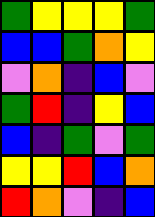[["green", "yellow", "yellow", "yellow", "green"], ["blue", "blue", "green", "orange", "yellow"], ["violet", "orange", "indigo", "blue", "violet"], ["green", "red", "indigo", "yellow", "blue"], ["blue", "indigo", "green", "violet", "green"], ["yellow", "yellow", "red", "blue", "orange"], ["red", "orange", "violet", "indigo", "blue"]]